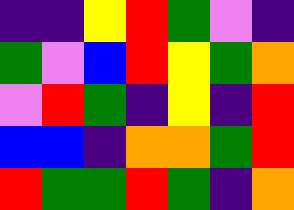[["indigo", "indigo", "yellow", "red", "green", "violet", "indigo"], ["green", "violet", "blue", "red", "yellow", "green", "orange"], ["violet", "red", "green", "indigo", "yellow", "indigo", "red"], ["blue", "blue", "indigo", "orange", "orange", "green", "red"], ["red", "green", "green", "red", "green", "indigo", "orange"]]